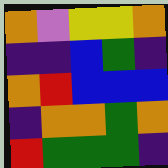[["orange", "violet", "yellow", "yellow", "orange"], ["indigo", "indigo", "blue", "green", "indigo"], ["orange", "red", "blue", "blue", "blue"], ["indigo", "orange", "orange", "green", "orange"], ["red", "green", "green", "green", "indigo"]]